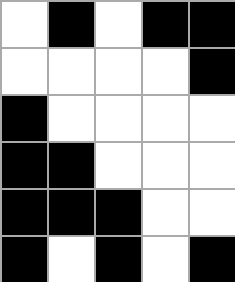[["white", "black", "white", "black", "black"], ["white", "white", "white", "white", "black"], ["black", "white", "white", "white", "white"], ["black", "black", "white", "white", "white"], ["black", "black", "black", "white", "white"], ["black", "white", "black", "white", "black"]]